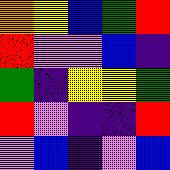[["orange", "yellow", "blue", "green", "red"], ["red", "violet", "violet", "blue", "indigo"], ["green", "indigo", "yellow", "yellow", "green"], ["red", "violet", "indigo", "indigo", "red"], ["violet", "blue", "indigo", "violet", "blue"]]